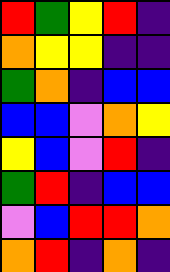[["red", "green", "yellow", "red", "indigo"], ["orange", "yellow", "yellow", "indigo", "indigo"], ["green", "orange", "indigo", "blue", "blue"], ["blue", "blue", "violet", "orange", "yellow"], ["yellow", "blue", "violet", "red", "indigo"], ["green", "red", "indigo", "blue", "blue"], ["violet", "blue", "red", "red", "orange"], ["orange", "red", "indigo", "orange", "indigo"]]